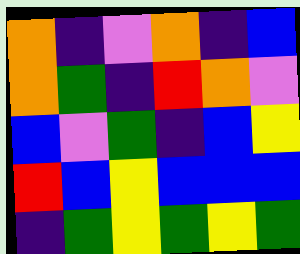[["orange", "indigo", "violet", "orange", "indigo", "blue"], ["orange", "green", "indigo", "red", "orange", "violet"], ["blue", "violet", "green", "indigo", "blue", "yellow"], ["red", "blue", "yellow", "blue", "blue", "blue"], ["indigo", "green", "yellow", "green", "yellow", "green"]]